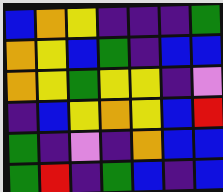[["blue", "orange", "yellow", "indigo", "indigo", "indigo", "green"], ["orange", "yellow", "blue", "green", "indigo", "blue", "blue"], ["orange", "yellow", "green", "yellow", "yellow", "indigo", "violet"], ["indigo", "blue", "yellow", "orange", "yellow", "blue", "red"], ["green", "indigo", "violet", "indigo", "orange", "blue", "blue"], ["green", "red", "indigo", "green", "blue", "indigo", "blue"]]